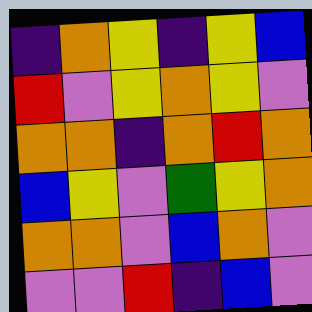[["indigo", "orange", "yellow", "indigo", "yellow", "blue"], ["red", "violet", "yellow", "orange", "yellow", "violet"], ["orange", "orange", "indigo", "orange", "red", "orange"], ["blue", "yellow", "violet", "green", "yellow", "orange"], ["orange", "orange", "violet", "blue", "orange", "violet"], ["violet", "violet", "red", "indigo", "blue", "violet"]]